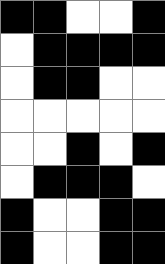[["black", "black", "white", "white", "black"], ["white", "black", "black", "black", "black"], ["white", "black", "black", "white", "white"], ["white", "white", "white", "white", "white"], ["white", "white", "black", "white", "black"], ["white", "black", "black", "black", "white"], ["black", "white", "white", "black", "black"], ["black", "white", "white", "black", "black"]]